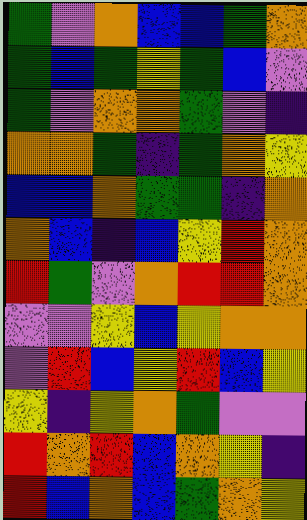[["green", "violet", "orange", "blue", "blue", "green", "orange"], ["green", "blue", "green", "yellow", "green", "blue", "violet"], ["green", "violet", "orange", "orange", "green", "violet", "indigo"], ["orange", "orange", "green", "indigo", "green", "orange", "yellow"], ["blue", "blue", "orange", "green", "green", "indigo", "orange"], ["orange", "blue", "indigo", "blue", "yellow", "red", "orange"], ["red", "green", "violet", "orange", "red", "red", "orange"], ["violet", "violet", "yellow", "blue", "yellow", "orange", "orange"], ["violet", "red", "blue", "yellow", "red", "blue", "yellow"], ["yellow", "indigo", "yellow", "orange", "green", "violet", "violet"], ["red", "orange", "red", "blue", "orange", "yellow", "indigo"], ["red", "blue", "orange", "blue", "green", "orange", "yellow"]]